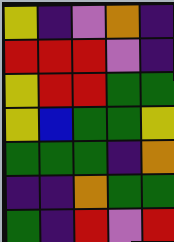[["yellow", "indigo", "violet", "orange", "indigo"], ["red", "red", "red", "violet", "indigo"], ["yellow", "red", "red", "green", "green"], ["yellow", "blue", "green", "green", "yellow"], ["green", "green", "green", "indigo", "orange"], ["indigo", "indigo", "orange", "green", "green"], ["green", "indigo", "red", "violet", "red"]]